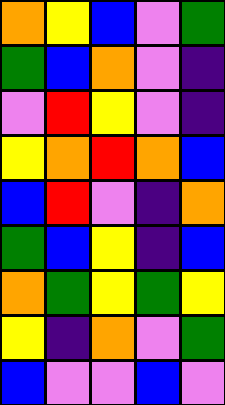[["orange", "yellow", "blue", "violet", "green"], ["green", "blue", "orange", "violet", "indigo"], ["violet", "red", "yellow", "violet", "indigo"], ["yellow", "orange", "red", "orange", "blue"], ["blue", "red", "violet", "indigo", "orange"], ["green", "blue", "yellow", "indigo", "blue"], ["orange", "green", "yellow", "green", "yellow"], ["yellow", "indigo", "orange", "violet", "green"], ["blue", "violet", "violet", "blue", "violet"]]